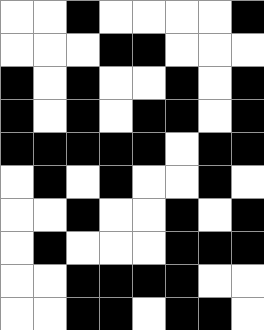[["white", "white", "black", "white", "white", "white", "white", "black"], ["white", "white", "white", "black", "black", "white", "white", "white"], ["black", "white", "black", "white", "white", "black", "white", "black"], ["black", "white", "black", "white", "black", "black", "white", "black"], ["black", "black", "black", "black", "black", "white", "black", "black"], ["white", "black", "white", "black", "white", "white", "black", "white"], ["white", "white", "black", "white", "white", "black", "white", "black"], ["white", "black", "white", "white", "white", "black", "black", "black"], ["white", "white", "black", "black", "black", "black", "white", "white"], ["white", "white", "black", "black", "white", "black", "black", "white"]]